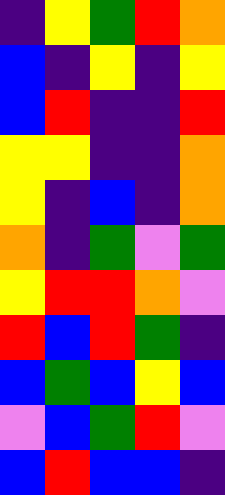[["indigo", "yellow", "green", "red", "orange"], ["blue", "indigo", "yellow", "indigo", "yellow"], ["blue", "red", "indigo", "indigo", "red"], ["yellow", "yellow", "indigo", "indigo", "orange"], ["yellow", "indigo", "blue", "indigo", "orange"], ["orange", "indigo", "green", "violet", "green"], ["yellow", "red", "red", "orange", "violet"], ["red", "blue", "red", "green", "indigo"], ["blue", "green", "blue", "yellow", "blue"], ["violet", "blue", "green", "red", "violet"], ["blue", "red", "blue", "blue", "indigo"]]